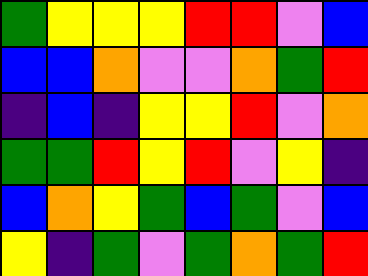[["green", "yellow", "yellow", "yellow", "red", "red", "violet", "blue"], ["blue", "blue", "orange", "violet", "violet", "orange", "green", "red"], ["indigo", "blue", "indigo", "yellow", "yellow", "red", "violet", "orange"], ["green", "green", "red", "yellow", "red", "violet", "yellow", "indigo"], ["blue", "orange", "yellow", "green", "blue", "green", "violet", "blue"], ["yellow", "indigo", "green", "violet", "green", "orange", "green", "red"]]